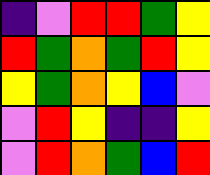[["indigo", "violet", "red", "red", "green", "yellow"], ["red", "green", "orange", "green", "red", "yellow"], ["yellow", "green", "orange", "yellow", "blue", "violet"], ["violet", "red", "yellow", "indigo", "indigo", "yellow"], ["violet", "red", "orange", "green", "blue", "red"]]